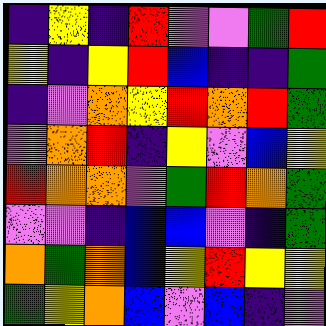[["indigo", "yellow", "indigo", "red", "violet", "violet", "green", "red"], ["yellow", "indigo", "yellow", "red", "blue", "indigo", "indigo", "green"], ["indigo", "violet", "orange", "yellow", "red", "orange", "red", "green"], ["violet", "orange", "red", "indigo", "yellow", "violet", "blue", "yellow"], ["red", "orange", "orange", "violet", "green", "red", "orange", "green"], ["violet", "violet", "indigo", "blue", "blue", "violet", "indigo", "green"], ["orange", "green", "orange", "blue", "yellow", "red", "yellow", "yellow"], ["green", "yellow", "orange", "blue", "violet", "blue", "indigo", "violet"]]